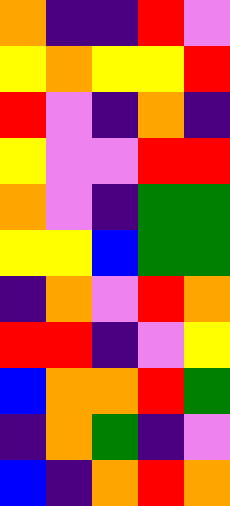[["orange", "indigo", "indigo", "red", "violet"], ["yellow", "orange", "yellow", "yellow", "red"], ["red", "violet", "indigo", "orange", "indigo"], ["yellow", "violet", "violet", "red", "red"], ["orange", "violet", "indigo", "green", "green"], ["yellow", "yellow", "blue", "green", "green"], ["indigo", "orange", "violet", "red", "orange"], ["red", "red", "indigo", "violet", "yellow"], ["blue", "orange", "orange", "red", "green"], ["indigo", "orange", "green", "indigo", "violet"], ["blue", "indigo", "orange", "red", "orange"]]